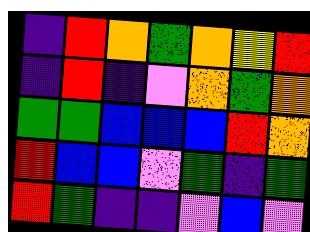[["indigo", "red", "orange", "green", "orange", "yellow", "red"], ["indigo", "red", "indigo", "violet", "orange", "green", "orange"], ["green", "green", "blue", "blue", "blue", "red", "orange"], ["red", "blue", "blue", "violet", "green", "indigo", "green"], ["red", "green", "indigo", "indigo", "violet", "blue", "violet"]]